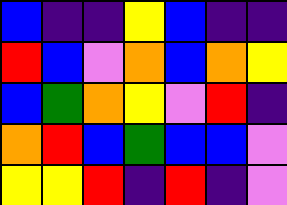[["blue", "indigo", "indigo", "yellow", "blue", "indigo", "indigo"], ["red", "blue", "violet", "orange", "blue", "orange", "yellow"], ["blue", "green", "orange", "yellow", "violet", "red", "indigo"], ["orange", "red", "blue", "green", "blue", "blue", "violet"], ["yellow", "yellow", "red", "indigo", "red", "indigo", "violet"]]